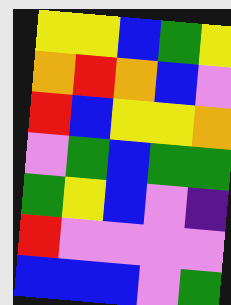[["yellow", "yellow", "blue", "green", "yellow"], ["orange", "red", "orange", "blue", "violet"], ["red", "blue", "yellow", "yellow", "orange"], ["violet", "green", "blue", "green", "green"], ["green", "yellow", "blue", "violet", "indigo"], ["red", "violet", "violet", "violet", "violet"], ["blue", "blue", "blue", "violet", "green"]]